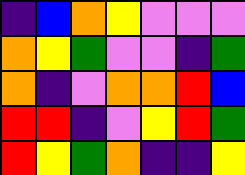[["indigo", "blue", "orange", "yellow", "violet", "violet", "violet"], ["orange", "yellow", "green", "violet", "violet", "indigo", "green"], ["orange", "indigo", "violet", "orange", "orange", "red", "blue"], ["red", "red", "indigo", "violet", "yellow", "red", "green"], ["red", "yellow", "green", "orange", "indigo", "indigo", "yellow"]]